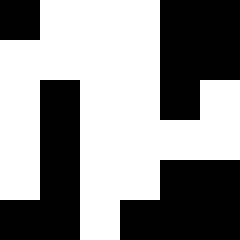[["black", "white", "white", "white", "black", "black"], ["white", "white", "white", "white", "black", "black"], ["white", "black", "white", "white", "black", "white"], ["white", "black", "white", "white", "white", "white"], ["white", "black", "white", "white", "black", "black"], ["black", "black", "white", "black", "black", "black"]]